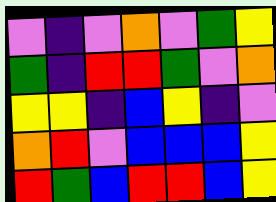[["violet", "indigo", "violet", "orange", "violet", "green", "yellow"], ["green", "indigo", "red", "red", "green", "violet", "orange"], ["yellow", "yellow", "indigo", "blue", "yellow", "indigo", "violet"], ["orange", "red", "violet", "blue", "blue", "blue", "yellow"], ["red", "green", "blue", "red", "red", "blue", "yellow"]]